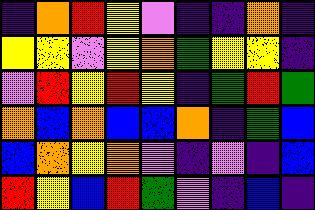[["indigo", "orange", "red", "yellow", "violet", "indigo", "indigo", "orange", "indigo"], ["yellow", "yellow", "violet", "yellow", "orange", "green", "yellow", "yellow", "indigo"], ["violet", "red", "yellow", "red", "yellow", "indigo", "green", "red", "green"], ["orange", "blue", "orange", "blue", "blue", "orange", "indigo", "green", "blue"], ["blue", "orange", "yellow", "orange", "violet", "indigo", "violet", "indigo", "blue"], ["red", "yellow", "blue", "red", "green", "violet", "indigo", "blue", "indigo"]]